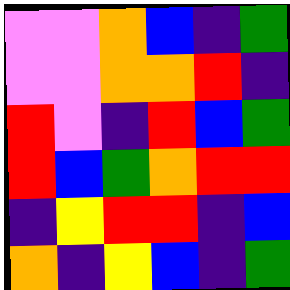[["violet", "violet", "orange", "blue", "indigo", "green"], ["violet", "violet", "orange", "orange", "red", "indigo"], ["red", "violet", "indigo", "red", "blue", "green"], ["red", "blue", "green", "orange", "red", "red"], ["indigo", "yellow", "red", "red", "indigo", "blue"], ["orange", "indigo", "yellow", "blue", "indigo", "green"]]